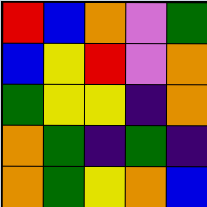[["red", "blue", "orange", "violet", "green"], ["blue", "yellow", "red", "violet", "orange"], ["green", "yellow", "yellow", "indigo", "orange"], ["orange", "green", "indigo", "green", "indigo"], ["orange", "green", "yellow", "orange", "blue"]]